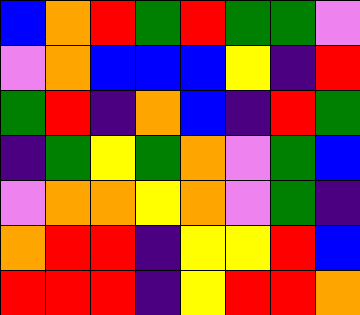[["blue", "orange", "red", "green", "red", "green", "green", "violet"], ["violet", "orange", "blue", "blue", "blue", "yellow", "indigo", "red"], ["green", "red", "indigo", "orange", "blue", "indigo", "red", "green"], ["indigo", "green", "yellow", "green", "orange", "violet", "green", "blue"], ["violet", "orange", "orange", "yellow", "orange", "violet", "green", "indigo"], ["orange", "red", "red", "indigo", "yellow", "yellow", "red", "blue"], ["red", "red", "red", "indigo", "yellow", "red", "red", "orange"]]